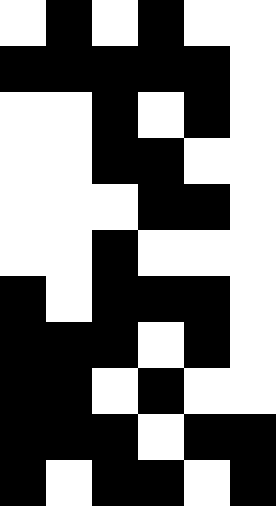[["white", "black", "white", "black", "white", "white"], ["black", "black", "black", "black", "black", "white"], ["white", "white", "black", "white", "black", "white"], ["white", "white", "black", "black", "white", "white"], ["white", "white", "white", "black", "black", "white"], ["white", "white", "black", "white", "white", "white"], ["black", "white", "black", "black", "black", "white"], ["black", "black", "black", "white", "black", "white"], ["black", "black", "white", "black", "white", "white"], ["black", "black", "black", "white", "black", "black"], ["black", "white", "black", "black", "white", "black"]]